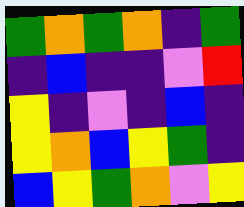[["green", "orange", "green", "orange", "indigo", "green"], ["indigo", "blue", "indigo", "indigo", "violet", "red"], ["yellow", "indigo", "violet", "indigo", "blue", "indigo"], ["yellow", "orange", "blue", "yellow", "green", "indigo"], ["blue", "yellow", "green", "orange", "violet", "yellow"]]